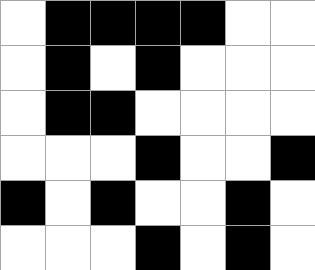[["white", "black", "black", "black", "black", "white", "white"], ["white", "black", "white", "black", "white", "white", "white"], ["white", "black", "black", "white", "white", "white", "white"], ["white", "white", "white", "black", "white", "white", "black"], ["black", "white", "black", "white", "white", "black", "white"], ["white", "white", "white", "black", "white", "black", "white"]]